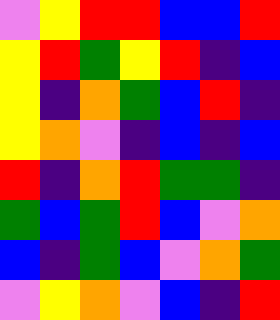[["violet", "yellow", "red", "red", "blue", "blue", "red"], ["yellow", "red", "green", "yellow", "red", "indigo", "blue"], ["yellow", "indigo", "orange", "green", "blue", "red", "indigo"], ["yellow", "orange", "violet", "indigo", "blue", "indigo", "blue"], ["red", "indigo", "orange", "red", "green", "green", "indigo"], ["green", "blue", "green", "red", "blue", "violet", "orange"], ["blue", "indigo", "green", "blue", "violet", "orange", "green"], ["violet", "yellow", "orange", "violet", "blue", "indigo", "red"]]